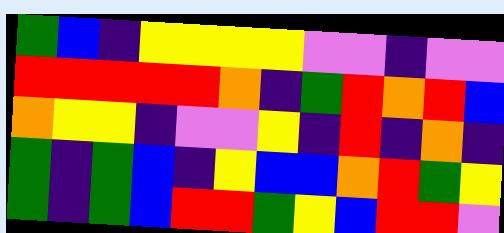[["green", "blue", "indigo", "yellow", "yellow", "yellow", "yellow", "violet", "violet", "indigo", "violet", "violet"], ["red", "red", "red", "red", "red", "orange", "indigo", "green", "red", "orange", "red", "blue"], ["orange", "yellow", "yellow", "indigo", "violet", "violet", "yellow", "indigo", "red", "indigo", "orange", "indigo"], ["green", "indigo", "green", "blue", "indigo", "yellow", "blue", "blue", "orange", "red", "green", "yellow"], ["green", "indigo", "green", "blue", "red", "red", "green", "yellow", "blue", "red", "red", "violet"]]